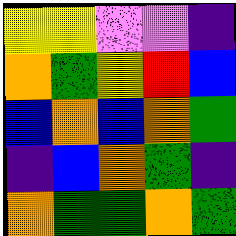[["yellow", "yellow", "violet", "violet", "indigo"], ["orange", "green", "yellow", "red", "blue"], ["blue", "orange", "blue", "orange", "green"], ["indigo", "blue", "orange", "green", "indigo"], ["orange", "green", "green", "orange", "green"]]